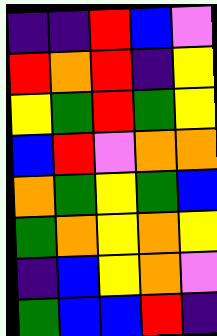[["indigo", "indigo", "red", "blue", "violet"], ["red", "orange", "red", "indigo", "yellow"], ["yellow", "green", "red", "green", "yellow"], ["blue", "red", "violet", "orange", "orange"], ["orange", "green", "yellow", "green", "blue"], ["green", "orange", "yellow", "orange", "yellow"], ["indigo", "blue", "yellow", "orange", "violet"], ["green", "blue", "blue", "red", "indigo"]]